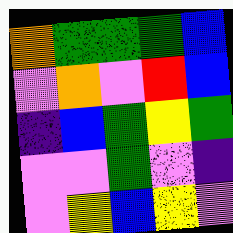[["orange", "green", "green", "green", "blue"], ["violet", "orange", "violet", "red", "blue"], ["indigo", "blue", "green", "yellow", "green"], ["violet", "violet", "green", "violet", "indigo"], ["violet", "yellow", "blue", "yellow", "violet"]]